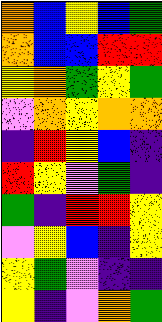[["orange", "blue", "yellow", "blue", "green"], ["orange", "blue", "blue", "red", "red"], ["yellow", "orange", "green", "yellow", "green"], ["violet", "orange", "yellow", "orange", "orange"], ["indigo", "red", "yellow", "blue", "indigo"], ["red", "yellow", "violet", "green", "indigo"], ["green", "indigo", "red", "red", "yellow"], ["violet", "yellow", "blue", "indigo", "yellow"], ["yellow", "green", "violet", "indigo", "indigo"], ["yellow", "indigo", "violet", "orange", "green"]]